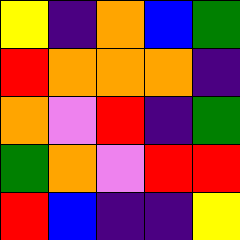[["yellow", "indigo", "orange", "blue", "green"], ["red", "orange", "orange", "orange", "indigo"], ["orange", "violet", "red", "indigo", "green"], ["green", "orange", "violet", "red", "red"], ["red", "blue", "indigo", "indigo", "yellow"]]